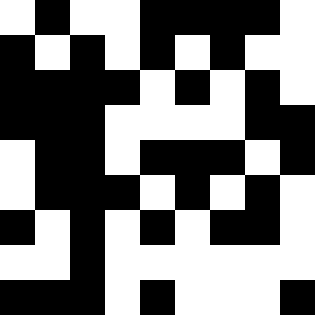[["white", "black", "white", "white", "black", "black", "black", "black", "white"], ["black", "white", "black", "white", "black", "white", "black", "white", "white"], ["black", "black", "black", "black", "white", "black", "white", "black", "white"], ["black", "black", "black", "white", "white", "white", "white", "black", "black"], ["white", "black", "black", "white", "black", "black", "black", "white", "black"], ["white", "black", "black", "black", "white", "black", "white", "black", "white"], ["black", "white", "black", "white", "black", "white", "black", "black", "white"], ["white", "white", "black", "white", "white", "white", "white", "white", "white"], ["black", "black", "black", "white", "black", "white", "white", "white", "black"]]